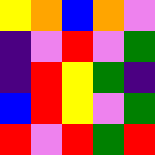[["yellow", "orange", "blue", "orange", "violet"], ["indigo", "violet", "red", "violet", "green"], ["indigo", "red", "yellow", "green", "indigo"], ["blue", "red", "yellow", "violet", "green"], ["red", "violet", "red", "green", "red"]]